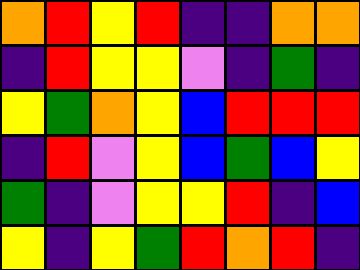[["orange", "red", "yellow", "red", "indigo", "indigo", "orange", "orange"], ["indigo", "red", "yellow", "yellow", "violet", "indigo", "green", "indigo"], ["yellow", "green", "orange", "yellow", "blue", "red", "red", "red"], ["indigo", "red", "violet", "yellow", "blue", "green", "blue", "yellow"], ["green", "indigo", "violet", "yellow", "yellow", "red", "indigo", "blue"], ["yellow", "indigo", "yellow", "green", "red", "orange", "red", "indigo"]]